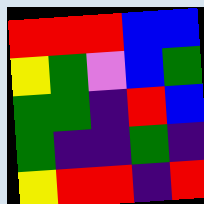[["red", "red", "red", "blue", "blue"], ["yellow", "green", "violet", "blue", "green"], ["green", "green", "indigo", "red", "blue"], ["green", "indigo", "indigo", "green", "indigo"], ["yellow", "red", "red", "indigo", "red"]]